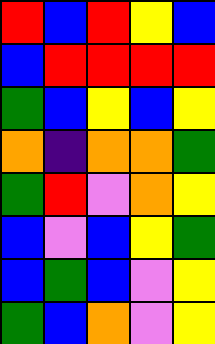[["red", "blue", "red", "yellow", "blue"], ["blue", "red", "red", "red", "red"], ["green", "blue", "yellow", "blue", "yellow"], ["orange", "indigo", "orange", "orange", "green"], ["green", "red", "violet", "orange", "yellow"], ["blue", "violet", "blue", "yellow", "green"], ["blue", "green", "blue", "violet", "yellow"], ["green", "blue", "orange", "violet", "yellow"]]